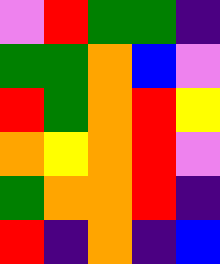[["violet", "red", "green", "green", "indigo"], ["green", "green", "orange", "blue", "violet"], ["red", "green", "orange", "red", "yellow"], ["orange", "yellow", "orange", "red", "violet"], ["green", "orange", "orange", "red", "indigo"], ["red", "indigo", "orange", "indigo", "blue"]]